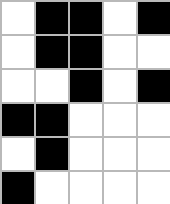[["white", "black", "black", "white", "black"], ["white", "black", "black", "white", "white"], ["white", "white", "black", "white", "black"], ["black", "black", "white", "white", "white"], ["white", "black", "white", "white", "white"], ["black", "white", "white", "white", "white"]]